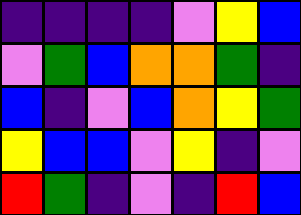[["indigo", "indigo", "indigo", "indigo", "violet", "yellow", "blue"], ["violet", "green", "blue", "orange", "orange", "green", "indigo"], ["blue", "indigo", "violet", "blue", "orange", "yellow", "green"], ["yellow", "blue", "blue", "violet", "yellow", "indigo", "violet"], ["red", "green", "indigo", "violet", "indigo", "red", "blue"]]